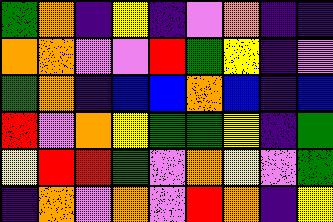[["green", "orange", "indigo", "yellow", "indigo", "violet", "orange", "indigo", "indigo"], ["orange", "orange", "violet", "violet", "red", "green", "yellow", "indigo", "violet"], ["green", "orange", "indigo", "blue", "blue", "orange", "blue", "indigo", "blue"], ["red", "violet", "orange", "yellow", "green", "green", "yellow", "indigo", "green"], ["yellow", "red", "red", "green", "violet", "orange", "yellow", "violet", "green"], ["indigo", "orange", "violet", "orange", "violet", "red", "orange", "indigo", "yellow"]]